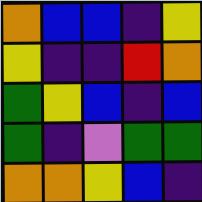[["orange", "blue", "blue", "indigo", "yellow"], ["yellow", "indigo", "indigo", "red", "orange"], ["green", "yellow", "blue", "indigo", "blue"], ["green", "indigo", "violet", "green", "green"], ["orange", "orange", "yellow", "blue", "indigo"]]